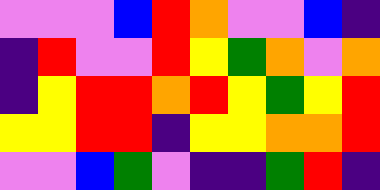[["violet", "violet", "violet", "blue", "red", "orange", "violet", "violet", "blue", "indigo"], ["indigo", "red", "violet", "violet", "red", "yellow", "green", "orange", "violet", "orange"], ["indigo", "yellow", "red", "red", "orange", "red", "yellow", "green", "yellow", "red"], ["yellow", "yellow", "red", "red", "indigo", "yellow", "yellow", "orange", "orange", "red"], ["violet", "violet", "blue", "green", "violet", "indigo", "indigo", "green", "red", "indigo"]]